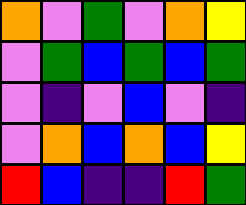[["orange", "violet", "green", "violet", "orange", "yellow"], ["violet", "green", "blue", "green", "blue", "green"], ["violet", "indigo", "violet", "blue", "violet", "indigo"], ["violet", "orange", "blue", "orange", "blue", "yellow"], ["red", "blue", "indigo", "indigo", "red", "green"]]